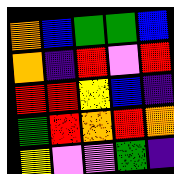[["orange", "blue", "green", "green", "blue"], ["orange", "indigo", "red", "violet", "red"], ["red", "red", "yellow", "blue", "indigo"], ["green", "red", "orange", "red", "orange"], ["yellow", "violet", "violet", "green", "indigo"]]